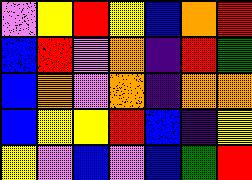[["violet", "yellow", "red", "yellow", "blue", "orange", "red"], ["blue", "red", "violet", "orange", "indigo", "red", "green"], ["blue", "orange", "violet", "orange", "indigo", "orange", "orange"], ["blue", "yellow", "yellow", "red", "blue", "indigo", "yellow"], ["yellow", "violet", "blue", "violet", "blue", "green", "red"]]